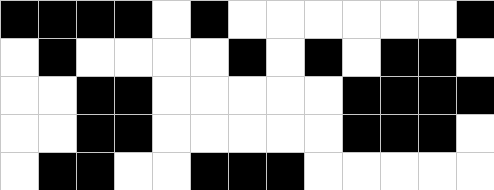[["black", "black", "black", "black", "white", "black", "white", "white", "white", "white", "white", "white", "black"], ["white", "black", "white", "white", "white", "white", "black", "white", "black", "white", "black", "black", "white"], ["white", "white", "black", "black", "white", "white", "white", "white", "white", "black", "black", "black", "black"], ["white", "white", "black", "black", "white", "white", "white", "white", "white", "black", "black", "black", "white"], ["white", "black", "black", "white", "white", "black", "black", "black", "white", "white", "white", "white", "white"]]